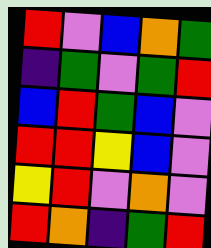[["red", "violet", "blue", "orange", "green"], ["indigo", "green", "violet", "green", "red"], ["blue", "red", "green", "blue", "violet"], ["red", "red", "yellow", "blue", "violet"], ["yellow", "red", "violet", "orange", "violet"], ["red", "orange", "indigo", "green", "red"]]